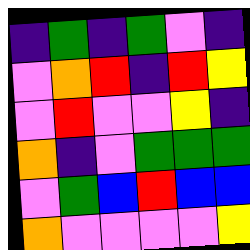[["indigo", "green", "indigo", "green", "violet", "indigo"], ["violet", "orange", "red", "indigo", "red", "yellow"], ["violet", "red", "violet", "violet", "yellow", "indigo"], ["orange", "indigo", "violet", "green", "green", "green"], ["violet", "green", "blue", "red", "blue", "blue"], ["orange", "violet", "violet", "violet", "violet", "yellow"]]